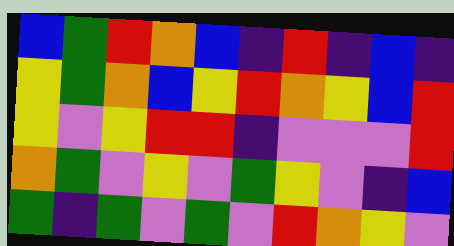[["blue", "green", "red", "orange", "blue", "indigo", "red", "indigo", "blue", "indigo"], ["yellow", "green", "orange", "blue", "yellow", "red", "orange", "yellow", "blue", "red"], ["yellow", "violet", "yellow", "red", "red", "indigo", "violet", "violet", "violet", "red"], ["orange", "green", "violet", "yellow", "violet", "green", "yellow", "violet", "indigo", "blue"], ["green", "indigo", "green", "violet", "green", "violet", "red", "orange", "yellow", "violet"]]